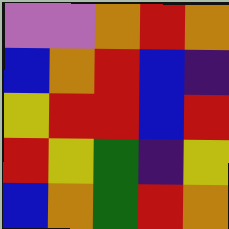[["violet", "violet", "orange", "red", "orange"], ["blue", "orange", "red", "blue", "indigo"], ["yellow", "red", "red", "blue", "red"], ["red", "yellow", "green", "indigo", "yellow"], ["blue", "orange", "green", "red", "orange"]]